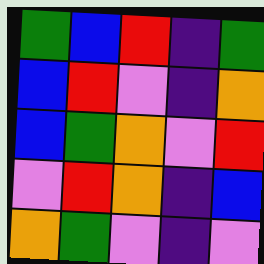[["green", "blue", "red", "indigo", "green"], ["blue", "red", "violet", "indigo", "orange"], ["blue", "green", "orange", "violet", "red"], ["violet", "red", "orange", "indigo", "blue"], ["orange", "green", "violet", "indigo", "violet"]]